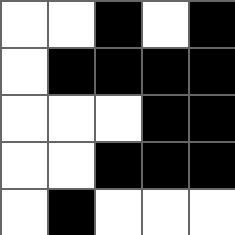[["white", "white", "black", "white", "black"], ["white", "black", "black", "black", "black"], ["white", "white", "white", "black", "black"], ["white", "white", "black", "black", "black"], ["white", "black", "white", "white", "white"]]